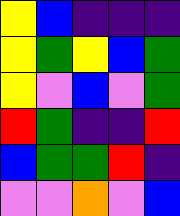[["yellow", "blue", "indigo", "indigo", "indigo"], ["yellow", "green", "yellow", "blue", "green"], ["yellow", "violet", "blue", "violet", "green"], ["red", "green", "indigo", "indigo", "red"], ["blue", "green", "green", "red", "indigo"], ["violet", "violet", "orange", "violet", "blue"]]